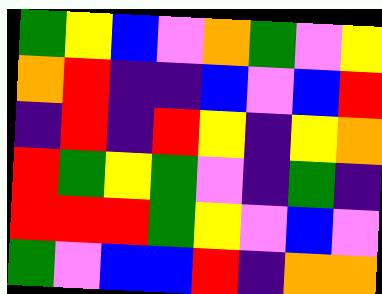[["green", "yellow", "blue", "violet", "orange", "green", "violet", "yellow"], ["orange", "red", "indigo", "indigo", "blue", "violet", "blue", "red"], ["indigo", "red", "indigo", "red", "yellow", "indigo", "yellow", "orange"], ["red", "green", "yellow", "green", "violet", "indigo", "green", "indigo"], ["red", "red", "red", "green", "yellow", "violet", "blue", "violet"], ["green", "violet", "blue", "blue", "red", "indigo", "orange", "orange"]]